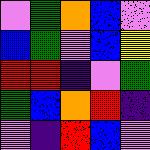[["violet", "green", "orange", "blue", "violet"], ["blue", "green", "violet", "blue", "yellow"], ["red", "red", "indigo", "violet", "green"], ["green", "blue", "orange", "red", "indigo"], ["violet", "indigo", "red", "blue", "violet"]]